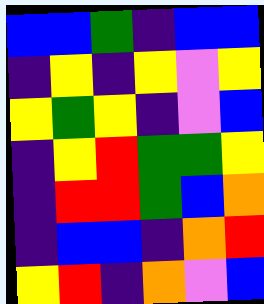[["blue", "blue", "green", "indigo", "blue", "blue"], ["indigo", "yellow", "indigo", "yellow", "violet", "yellow"], ["yellow", "green", "yellow", "indigo", "violet", "blue"], ["indigo", "yellow", "red", "green", "green", "yellow"], ["indigo", "red", "red", "green", "blue", "orange"], ["indigo", "blue", "blue", "indigo", "orange", "red"], ["yellow", "red", "indigo", "orange", "violet", "blue"]]